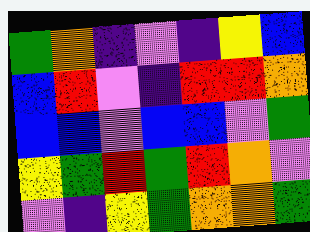[["green", "orange", "indigo", "violet", "indigo", "yellow", "blue"], ["blue", "red", "violet", "indigo", "red", "red", "orange"], ["blue", "blue", "violet", "blue", "blue", "violet", "green"], ["yellow", "green", "red", "green", "red", "orange", "violet"], ["violet", "indigo", "yellow", "green", "orange", "orange", "green"]]